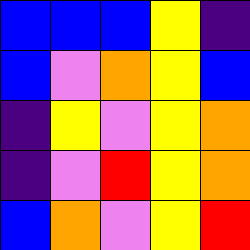[["blue", "blue", "blue", "yellow", "indigo"], ["blue", "violet", "orange", "yellow", "blue"], ["indigo", "yellow", "violet", "yellow", "orange"], ["indigo", "violet", "red", "yellow", "orange"], ["blue", "orange", "violet", "yellow", "red"]]